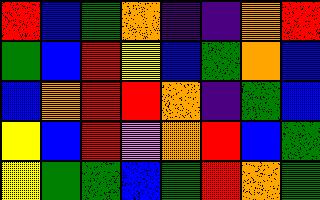[["red", "blue", "green", "orange", "indigo", "indigo", "orange", "red"], ["green", "blue", "red", "yellow", "blue", "green", "orange", "blue"], ["blue", "orange", "red", "red", "orange", "indigo", "green", "blue"], ["yellow", "blue", "red", "violet", "orange", "red", "blue", "green"], ["yellow", "green", "green", "blue", "green", "red", "orange", "green"]]